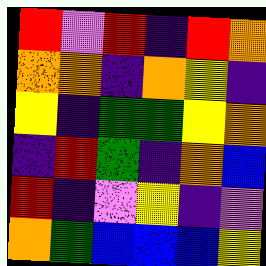[["red", "violet", "red", "indigo", "red", "orange"], ["orange", "orange", "indigo", "orange", "yellow", "indigo"], ["yellow", "indigo", "green", "green", "yellow", "orange"], ["indigo", "red", "green", "indigo", "orange", "blue"], ["red", "indigo", "violet", "yellow", "indigo", "violet"], ["orange", "green", "blue", "blue", "blue", "yellow"]]